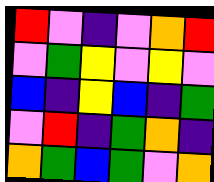[["red", "violet", "indigo", "violet", "orange", "red"], ["violet", "green", "yellow", "violet", "yellow", "violet"], ["blue", "indigo", "yellow", "blue", "indigo", "green"], ["violet", "red", "indigo", "green", "orange", "indigo"], ["orange", "green", "blue", "green", "violet", "orange"]]